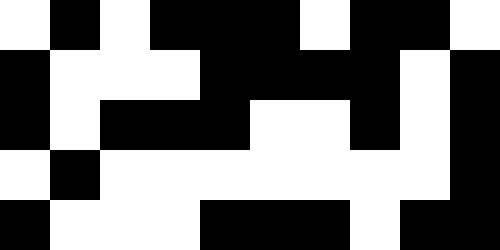[["white", "black", "white", "black", "black", "black", "white", "black", "black", "white"], ["black", "white", "white", "white", "black", "black", "black", "black", "white", "black"], ["black", "white", "black", "black", "black", "white", "white", "black", "white", "black"], ["white", "black", "white", "white", "white", "white", "white", "white", "white", "black"], ["black", "white", "white", "white", "black", "black", "black", "white", "black", "black"]]